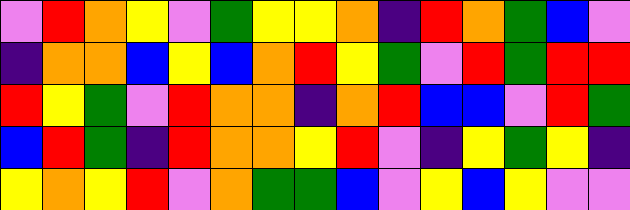[["violet", "red", "orange", "yellow", "violet", "green", "yellow", "yellow", "orange", "indigo", "red", "orange", "green", "blue", "violet"], ["indigo", "orange", "orange", "blue", "yellow", "blue", "orange", "red", "yellow", "green", "violet", "red", "green", "red", "red"], ["red", "yellow", "green", "violet", "red", "orange", "orange", "indigo", "orange", "red", "blue", "blue", "violet", "red", "green"], ["blue", "red", "green", "indigo", "red", "orange", "orange", "yellow", "red", "violet", "indigo", "yellow", "green", "yellow", "indigo"], ["yellow", "orange", "yellow", "red", "violet", "orange", "green", "green", "blue", "violet", "yellow", "blue", "yellow", "violet", "violet"]]